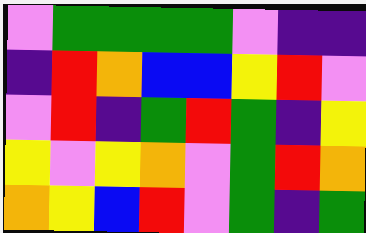[["violet", "green", "green", "green", "green", "violet", "indigo", "indigo"], ["indigo", "red", "orange", "blue", "blue", "yellow", "red", "violet"], ["violet", "red", "indigo", "green", "red", "green", "indigo", "yellow"], ["yellow", "violet", "yellow", "orange", "violet", "green", "red", "orange"], ["orange", "yellow", "blue", "red", "violet", "green", "indigo", "green"]]